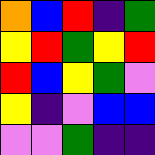[["orange", "blue", "red", "indigo", "green"], ["yellow", "red", "green", "yellow", "red"], ["red", "blue", "yellow", "green", "violet"], ["yellow", "indigo", "violet", "blue", "blue"], ["violet", "violet", "green", "indigo", "indigo"]]